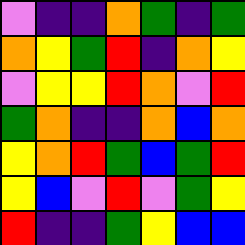[["violet", "indigo", "indigo", "orange", "green", "indigo", "green"], ["orange", "yellow", "green", "red", "indigo", "orange", "yellow"], ["violet", "yellow", "yellow", "red", "orange", "violet", "red"], ["green", "orange", "indigo", "indigo", "orange", "blue", "orange"], ["yellow", "orange", "red", "green", "blue", "green", "red"], ["yellow", "blue", "violet", "red", "violet", "green", "yellow"], ["red", "indigo", "indigo", "green", "yellow", "blue", "blue"]]